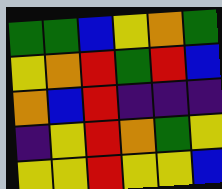[["green", "green", "blue", "yellow", "orange", "green"], ["yellow", "orange", "red", "green", "red", "blue"], ["orange", "blue", "red", "indigo", "indigo", "indigo"], ["indigo", "yellow", "red", "orange", "green", "yellow"], ["yellow", "yellow", "red", "yellow", "yellow", "blue"]]